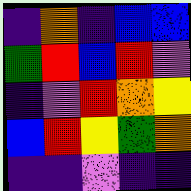[["indigo", "orange", "indigo", "blue", "blue"], ["green", "red", "blue", "red", "violet"], ["indigo", "violet", "red", "orange", "yellow"], ["blue", "red", "yellow", "green", "orange"], ["indigo", "indigo", "violet", "indigo", "indigo"]]